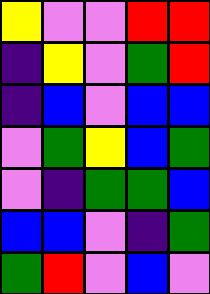[["yellow", "violet", "violet", "red", "red"], ["indigo", "yellow", "violet", "green", "red"], ["indigo", "blue", "violet", "blue", "blue"], ["violet", "green", "yellow", "blue", "green"], ["violet", "indigo", "green", "green", "blue"], ["blue", "blue", "violet", "indigo", "green"], ["green", "red", "violet", "blue", "violet"]]